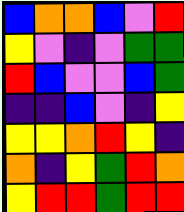[["blue", "orange", "orange", "blue", "violet", "red"], ["yellow", "violet", "indigo", "violet", "green", "green"], ["red", "blue", "violet", "violet", "blue", "green"], ["indigo", "indigo", "blue", "violet", "indigo", "yellow"], ["yellow", "yellow", "orange", "red", "yellow", "indigo"], ["orange", "indigo", "yellow", "green", "red", "orange"], ["yellow", "red", "red", "green", "red", "red"]]